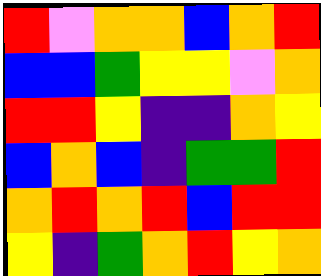[["red", "violet", "orange", "orange", "blue", "orange", "red"], ["blue", "blue", "green", "yellow", "yellow", "violet", "orange"], ["red", "red", "yellow", "indigo", "indigo", "orange", "yellow"], ["blue", "orange", "blue", "indigo", "green", "green", "red"], ["orange", "red", "orange", "red", "blue", "red", "red"], ["yellow", "indigo", "green", "orange", "red", "yellow", "orange"]]